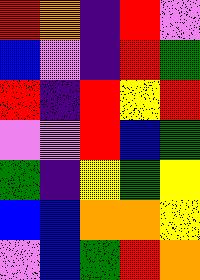[["red", "orange", "indigo", "red", "violet"], ["blue", "violet", "indigo", "red", "green"], ["red", "indigo", "red", "yellow", "red"], ["violet", "violet", "red", "blue", "green"], ["green", "indigo", "yellow", "green", "yellow"], ["blue", "blue", "orange", "orange", "yellow"], ["violet", "blue", "green", "red", "orange"]]